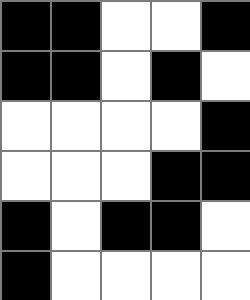[["black", "black", "white", "white", "black"], ["black", "black", "white", "black", "white"], ["white", "white", "white", "white", "black"], ["white", "white", "white", "black", "black"], ["black", "white", "black", "black", "white"], ["black", "white", "white", "white", "white"]]